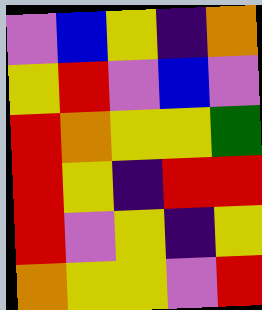[["violet", "blue", "yellow", "indigo", "orange"], ["yellow", "red", "violet", "blue", "violet"], ["red", "orange", "yellow", "yellow", "green"], ["red", "yellow", "indigo", "red", "red"], ["red", "violet", "yellow", "indigo", "yellow"], ["orange", "yellow", "yellow", "violet", "red"]]